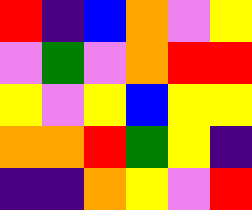[["red", "indigo", "blue", "orange", "violet", "yellow"], ["violet", "green", "violet", "orange", "red", "red"], ["yellow", "violet", "yellow", "blue", "yellow", "yellow"], ["orange", "orange", "red", "green", "yellow", "indigo"], ["indigo", "indigo", "orange", "yellow", "violet", "red"]]